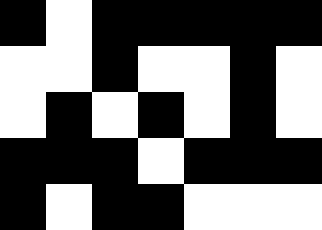[["black", "white", "black", "black", "black", "black", "black"], ["white", "white", "black", "white", "white", "black", "white"], ["white", "black", "white", "black", "white", "black", "white"], ["black", "black", "black", "white", "black", "black", "black"], ["black", "white", "black", "black", "white", "white", "white"]]